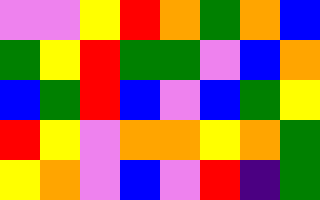[["violet", "violet", "yellow", "red", "orange", "green", "orange", "blue"], ["green", "yellow", "red", "green", "green", "violet", "blue", "orange"], ["blue", "green", "red", "blue", "violet", "blue", "green", "yellow"], ["red", "yellow", "violet", "orange", "orange", "yellow", "orange", "green"], ["yellow", "orange", "violet", "blue", "violet", "red", "indigo", "green"]]